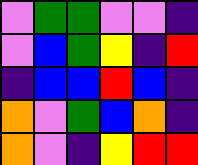[["violet", "green", "green", "violet", "violet", "indigo"], ["violet", "blue", "green", "yellow", "indigo", "red"], ["indigo", "blue", "blue", "red", "blue", "indigo"], ["orange", "violet", "green", "blue", "orange", "indigo"], ["orange", "violet", "indigo", "yellow", "red", "red"]]